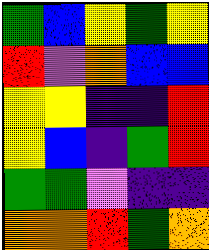[["green", "blue", "yellow", "green", "yellow"], ["red", "violet", "orange", "blue", "blue"], ["yellow", "yellow", "indigo", "indigo", "red"], ["yellow", "blue", "indigo", "green", "red"], ["green", "green", "violet", "indigo", "indigo"], ["orange", "orange", "red", "green", "orange"]]